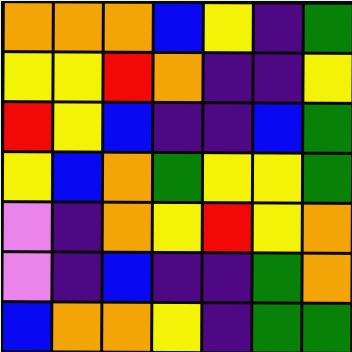[["orange", "orange", "orange", "blue", "yellow", "indigo", "green"], ["yellow", "yellow", "red", "orange", "indigo", "indigo", "yellow"], ["red", "yellow", "blue", "indigo", "indigo", "blue", "green"], ["yellow", "blue", "orange", "green", "yellow", "yellow", "green"], ["violet", "indigo", "orange", "yellow", "red", "yellow", "orange"], ["violet", "indigo", "blue", "indigo", "indigo", "green", "orange"], ["blue", "orange", "orange", "yellow", "indigo", "green", "green"]]